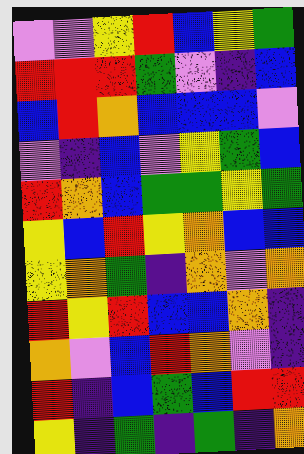[["violet", "violet", "yellow", "red", "blue", "yellow", "green"], ["red", "red", "red", "green", "violet", "indigo", "blue"], ["blue", "red", "orange", "blue", "blue", "blue", "violet"], ["violet", "indigo", "blue", "violet", "yellow", "green", "blue"], ["red", "orange", "blue", "green", "green", "yellow", "green"], ["yellow", "blue", "red", "yellow", "orange", "blue", "blue"], ["yellow", "orange", "green", "indigo", "orange", "violet", "orange"], ["red", "yellow", "red", "blue", "blue", "orange", "indigo"], ["orange", "violet", "blue", "red", "orange", "violet", "indigo"], ["red", "indigo", "blue", "green", "blue", "red", "red"], ["yellow", "indigo", "green", "indigo", "green", "indigo", "orange"]]